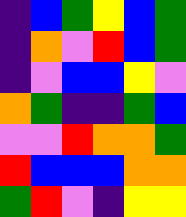[["indigo", "blue", "green", "yellow", "blue", "green"], ["indigo", "orange", "violet", "red", "blue", "green"], ["indigo", "violet", "blue", "blue", "yellow", "violet"], ["orange", "green", "indigo", "indigo", "green", "blue"], ["violet", "violet", "red", "orange", "orange", "green"], ["red", "blue", "blue", "blue", "orange", "orange"], ["green", "red", "violet", "indigo", "yellow", "yellow"]]